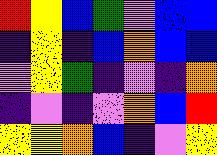[["red", "yellow", "blue", "green", "violet", "blue", "blue"], ["indigo", "yellow", "indigo", "blue", "orange", "blue", "blue"], ["violet", "yellow", "green", "indigo", "violet", "indigo", "orange"], ["indigo", "violet", "indigo", "violet", "orange", "blue", "red"], ["yellow", "yellow", "orange", "blue", "indigo", "violet", "yellow"]]